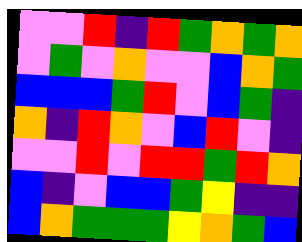[["violet", "violet", "red", "indigo", "red", "green", "orange", "green", "orange"], ["violet", "green", "violet", "orange", "violet", "violet", "blue", "orange", "green"], ["blue", "blue", "blue", "green", "red", "violet", "blue", "green", "indigo"], ["orange", "indigo", "red", "orange", "violet", "blue", "red", "violet", "indigo"], ["violet", "violet", "red", "violet", "red", "red", "green", "red", "orange"], ["blue", "indigo", "violet", "blue", "blue", "green", "yellow", "indigo", "indigo"], ["blue", "orange", "green", "green", "green", "yellow", "orange", "green", "blue"]]